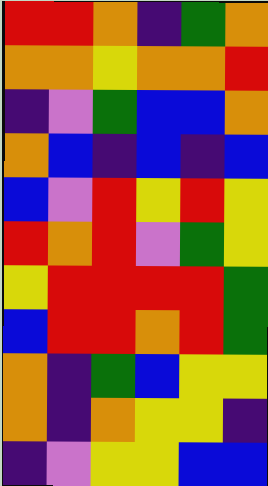[["red", "red", "orange", "indigo", "green", "orange"], ["orange", "orange", "yellow", "orange", "orange", "red"], ["indigo", "violet", "green", "blue", "blue", "orange"], ["orange", "blue", "indigo", "blue", "indigo", "blue"], ["blue", "violet", "red", "yellow", "red", "yellow"], ["red", "orange", "red", "violet", "green", "yellow"], ["yellow", "red", "red", "red", "red", "green"], ["blue", "red", "red", "orange", "red", "green"], ["orange", "indigo", "green", "blue", "yellow", "yellow"], ["orange", "indigo", "orange", "yellow", "yellow", "indigo"], ["indigo", "violet", "yellow", "yellow", "blue", "blue"]]